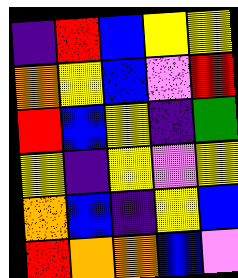[["indigo", "red", "blue", "yellow", "yellow"], ["orange", "yellow", "blue", "violet", "red"], ["red", "blue", "yellow", "indigo", "green"], ["yellow", "indigo", "yellow", "violet", "yellow"], ["orange", "blue", "indigo", "yellow", "blue"], ["red", "orange", "orange", "blue", "violet"]]